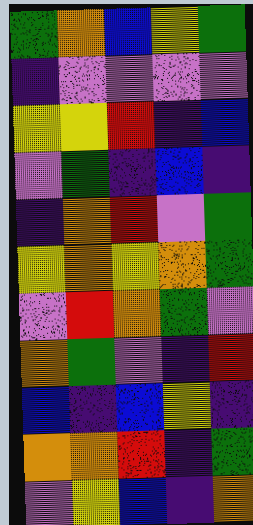[["green", "orange", "blue", "yellow", "green"], ["indigo", "violet", "violet", "violet", "violet"], ["yellow", "yellow", "red", "indigo", "blue"], ["violet", "green", "indigo", "blue", "indigo"], ["indigo", "orange", "red", "violet", "green"], ["yellow", "orange", "yellow", "orange", "green"], ["violet", "red", "orange", "green", "violet"], ["orange", "green", "violet", "indigo", "red"], ["blue", "indigo", "blue", "yellow", "indigo"], ["orange", "orange", "red", "indigo", "green"], ["violet", "yellow", "blue", "indigo", "orange"]]